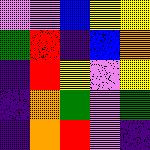[["violet", "violet", "blue", "yellow", "yellow"], ["green", "red", "indigo", "blue", "orange"], ["indigo", "red", "yellow", "violet", "yellow"], ["indigo", "orange", "green", "violet", "green"], ["indigo", "orange", "red", "violet", "indigo"]]